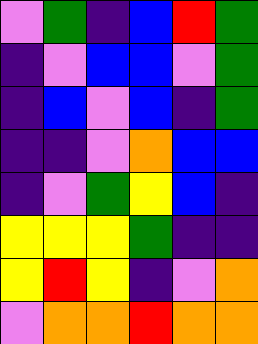[["violet", "green", "indigo", "blue", "red", "green"], ["indigo", "violet", "blue", "blue", "violet", "green"], ["indigo", "blue", "violet", "blue", "indigo", "green"], ["indigo", "indigo", "violet", "orange", "blue", "blue"], ["indigo", "violet", "green", "yellow", "blue", "indigo"], ["yellow", "yellow", "yellow", "green", "indigo", "indigo"], ["yellow", "red", "yellow", "indigo", "violet", "orange"], ["violet", "orange", "orange", "red", "orange", "orange"]]